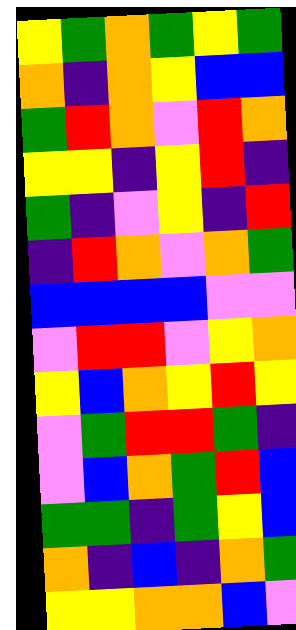[["yellow", "green", "orange", "green", "yellow", "green"], ["orange", "indigo", "orange", "yellow", "blue", "blue"], ["green", "red", "orange", "violet", "red", "orange"], ["yellow", "yellow", "indigo", "yellow", "red", "indigo"], ["green", "indigo", "violet", "yellow", "indigo", "red"], ["indigo", "red", "orange", "violet", "orange", "green"], ["blue", "blue", "blue", "blue", "violet", "violet"], ["violet", "red", "red", "violet", "yellow", "orange"], ["yellow", "blue", "orange", "yellow", "red", "yellow"], ["violet", "green", "red", "red", "green", "indigo"], ["violet", "blue", "orange", "green", "red", "blue"], ["green", "green", "indigo", "green", "yellow", "blue"], ["orange", "indigo", "blue", "indigo", "orange", "green"], ["yellow", "yellow", "orange", "orange", "blue", "violet"]]